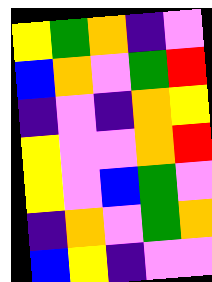[["yellow", "green", "orange", "indigo", "violet"], ["blue", "orange", "violet", "green", "red"], ["indigo", "violet", "indigo", "orange", "yellow"], ["yellow", "violet", "violet", "orange", "red"], ["yellow", "violet", "blue", "green", "violet"], ["indigo", "orange", "violet", "green", "orange"], ["blue", "yellow", "indigo", "violet", "violet"]]